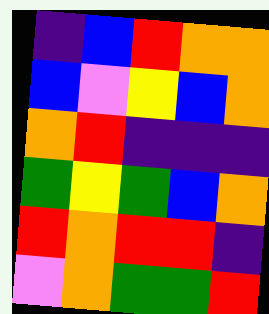[["indigo", "blue", "red", "orange", "orange"], ["blue", "violet", "yellow", "blue", "orange"], ["orange", "red", "indigo", "indigo", "indigo"], ["green", "yellow", "green", "blue", "orange"], ["red", "orange", "red", "red", "indigo"], ["violet", "orange", "green", "green", "red"]]